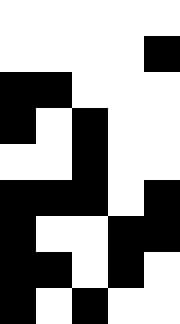[["white", "white", "white", "white", "white"], ["white", "white", "white", "white", "black"], ["black", "black", "white", "white", "white"], ["black", "white", "black", "white", "white"], ["white", "white", "black", "white", "white"], ["black", "black", "black", "white", "black"], ["black", "white", "white", "black", "black"], ["black", "black", "white", "black", "white"], ["black", "white", "black", "white", "white"]]